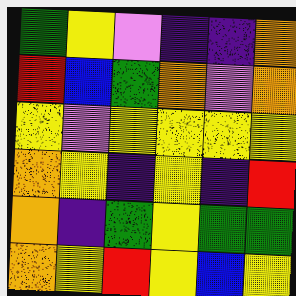[["green", "yellow", "violet", "indigo", "indigo", "orange"], ["red", "blue", "green", "orange", "violet", "orange"], ["yellow", "violet", "yellow", "yellow", "yellow", "yellow"], ["orange", "yellow", "indigo", "yellow", "indigo", "red"], ["orange", "indigo", "green", "yellow", "green", "green"], ["orange", "yellow", "red", "yellow", "blue", "yellow"]]